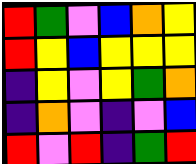[["red", "green", "violet", "blue", "orange", "yellow"], ["red", "yellow", "blue", "yellow", "yellow", "yellow"], ["indigo", "yellow", "violet", "yellow", "green", "orange"], ["indigo", "orange", "violet", "indigo", "violet", "blue"], ["red", "violet", "red", "indigo", "green", "red"]]